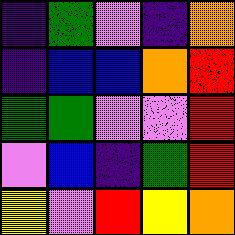[["indigo", "green", "violet", "indigo", "orange"], ["indigo", "blue", "blue", "orange", "red"], ["green", "green", "violet", "violet", "red"], ["violet", "blue", "indigo", "green", "red"], ["yellow", "violet", "red", "yellow", "orange"]]